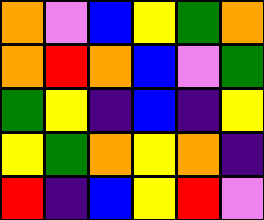[["orange", "violet", "blue", "yellow", "green", "orange"], ["orange", "red", "orange", "blue", "violet", "green"], ["green", "yellow", "indigo", "blue", "indigo", "yellow"], ["yellow", "green", "orange", "yellow", "orange", "indigo"], ["red", "indigo", "blue", "yellow", "red", "violet"]]